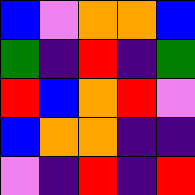[["blue", "violet", "orange", "orange", "blue"], ["green", "indigo", "red", "indigo", "green"], ["red", "blue", "orange", "red", "violet"], ["blue", "orange", "orange", "indigo", "indigo"], ["violet", "indigo", "red", "indigo", "red"]]